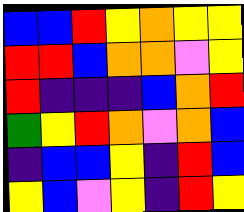[["blue", "blue", "red", "yellow", "orange", "yellow", "yellow"], ["red", "red", "blue", "orange", "orange", "violet", "yellow"], ["red", "indigo", "indigo", "indigo", "blue", "orange", "red"], ["green", "yellow", "red", "orange", "violet", "orange", "blue"], ["indigo", "blue", "blue", "yellow", "indigo", "red", "blue"], ["yellow", "blue", "violet", "yellow", "indigo", "red", "yellow"]]